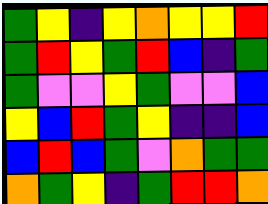[["green", "yellow", "indigo", "yellow", "orange", "yellow", "yellow", "red"], ["green", "red", "yellow", "green", "red", "blue", "indigo", "green"], ["green", "violet", "violet", "yellow", "green", "violet", "violet", "blue"], ["yellow", "blue", "red", "green", "yellow", "indigo", "indigo", "blue"], ["blue", "red", "blue", "green", "violet", "orange", "green", "green"], ["orange", "green", "yellow", "indigo", "green", "red", "red", "orange"]]